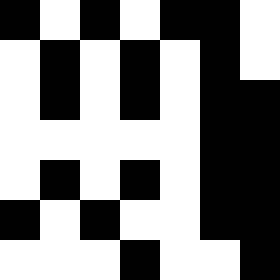[["black", "white", "black", "white", "black", "black", "white"], ["white", "black", "white", "black", "white", "black", "white"], ["white", "black", "white", "black", "white", "black", "black"], ["white", "white", "white", "white", "white", "black", "black"], ["white", "black", "white", "black", "white", "black", "black"], ["black", "white", "black", "white", "white", "black", "black"], ["white", "white", "white", "black", "white", "white", "black"]]